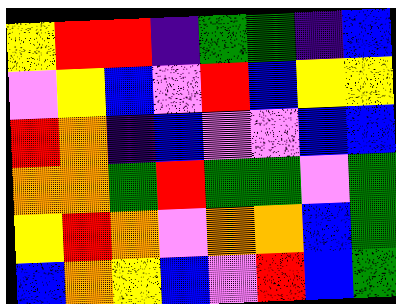[["yellow", "red", "red", "indigo", "green", "green", "indigo", "blue"], ["violet", "yellow", "blue", "violet", "red", "blue", "yellow", "yellow"], ["red", "orange", "indigo", "blue", "violet", "violet", "blue", "blue"], ["orange", "orange", "green", "red", "green", "green", "violet", "green"], ["yellow", "red", "orange", "violet", "orange", "orange", "blue", "green"], ["blue", "orange", "yellow", "blue", "violet", "red", "blue", "green"]]